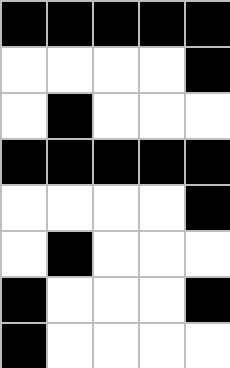[["black", "black", "black", "black", "black"], ["white", "white", "white", "white", "black"], ["white", "black", "white", "white", "white"], ["black", "black", "black", "black", "black"], ["white", "white", "white", "white", "black"], ["white", "black", "white", "white", "white"], ["black", "white", "white", "white", "black"], ["black", "white", "white", "white", "white"]]